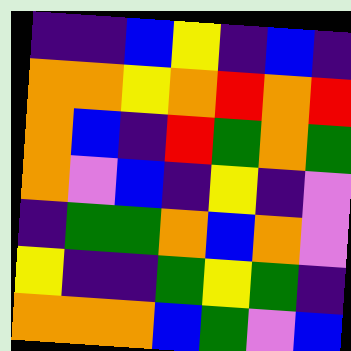[["indigo", "indigo", "blue", "yellow", "indigo", "blue", "indigo"], ["orange", "orange", "yellow", "orange", "red", "orange", "red"], ["orange", "blue", "indigo", "red", "green", "orange", "green"], ["orange", "violet", "blue", "indigo", "yellow", "indigo", "violet"], ["indigo", "green", "green", "orange", "blue", "orange", "violet"], ["yellow", "indigo", "indigo", "green", "yellow", "green", "indigo"], ["orange", "orange", "orange", "blue", "green", "violet", "blue"]]